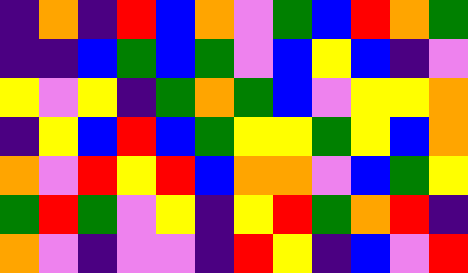[["indigo", "orange", "indigo", "red", "blue", "orange", "violet", "green", "blue", "red", "orange", "green"], ["indigo", "indigo", "blue", "green", "blue", "green", "violet", "blue", "yellow", "blue", "indigo", "violet"], ["yellow", "violet", "yellow", "indigo", "green", "orange", "green", "blue", "violet", "yellow", "yellow", "orange"], ["indigo", "yellow", "blue", "red", "blue", "green", "yellow", "yellow", "green", "yellow", "blue", "orange"], ["orange", "violet", "red", "yellow", "red", "blue", "orange", "orange", "violet", "blue", "green", "yellow"], ["green", "red", "green", "violet", "yellow", "indigo", "yellow", "red", "green", "orange", "red", "indigo"], ["orange", "violet", "indigo", "violet", "violet", "indigo", "red", "yellow", "indigo", "blue", "violet", "red"]]